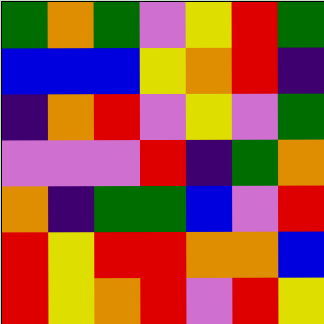[["green", "orange", "green", "violet", "yellow", "red", "green"], ["blue", "blue", "blue", "yellow", "orange", "red", "indigo"], ["indigo", "orange", "red", "violet", "yellow", "violet", "green"], ["violet", "violet", "violet", "red", "indigo", "green", "orange"], ["orange", "indigo", "green", "green", "blue", "violet", "red"], ["red", "yellow", "red", "red", "orange", "orange", "blue"], ["red", "yellow", "orange", "red", "violet", "red", "yellow"]]